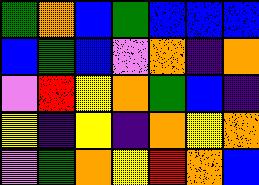[["green", "orange", "blue", "green", "blue", "blue", "blue"], ["blue", "green", "blue", "violet", "orange", "indigo", "orange"], ["violet", "red", "yellow", "orange", "green", "blue", "indigo"], ["yellow", "indigo", "yellow", "indigo", "orange", "yellow", "orange"], ["violet", "green", "orange", "yellow", "red", "orange", "blue"]]